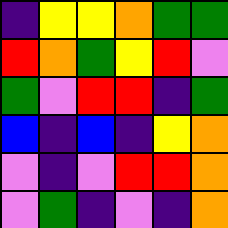[["indigo", "yellow", "yellow", "orange", "green", "green"], ["red", "orange", "green", "yellow", "red", "violet"], ["green", "violet", "red", "red", "indigo", "green"], ["blue", "indigo", "blue", "indigo", "yellow", "orange"], ["violet", "indigo", "violet", "red", "red", "orange"], ["violet", "green", "indigo", "violet", "indigo", "orange"]]